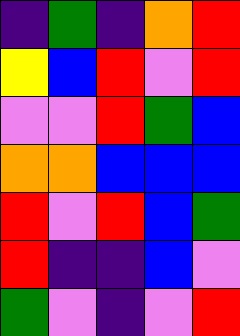[["indigo", "green", "indigo", "orange", "red"], ["yellow", "blue", "red", "violet", "red"], ["violet", "violet", "red", "green", "blue"], ["orange", "orange", "blue", "blue", "blue"], ["red", "violet", "red", "blue", "green"], ["red", "indigo", "indigo", "blue", "violet"], ["green", "violet", "indigo", "violet", "red"]]